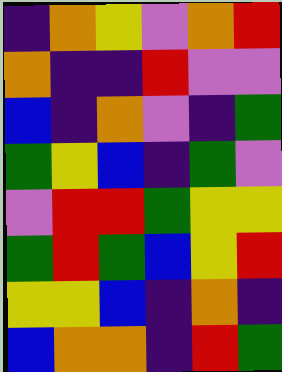[["indigo", "orange", "yellow", "violet", "orange", "red"], ["orange", "indigo", "indigo", "red", "violet", "violet"], ["blue", "indigo", "orange", "violet", "indigo", "green"], ["green", "yellow", "blue", "indigo", "green", "violet"], ["violet", "red", "red", "green", "yellow", "yellow"], ["green", "red", "green", "blue", "yellow", "red"], ["yellow", "yellow", "blue", "indigo", "orange", "indigo"], ["blue", "orange", "orange", "indigo", "red", "green"]]